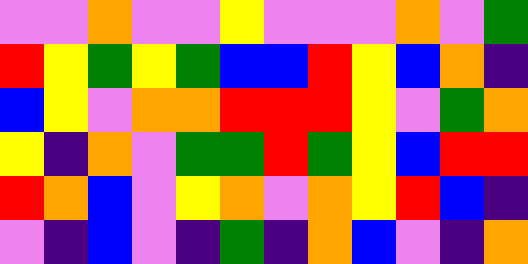[["violet", "violet", "orange", "violet", "violet", "yellow", "violet", "violet", "violet", "orange", "violet", "green"], ["red", "yellow", "green", "yellow", "green", "blue", "blue", "red", "yellow", "blue", "orange", "indigo"], ["blue", "yellow", "violet", "orange", "orange", "red", "red", "red", "yellow", "violet", "green", "orange"], ["yellow", "indigo", "orange", "violet", "green", "green", "red", "green", "yellow", "blue", "red", "red"], ["red", "orange", "blue", "violet", "yellow", "orange", "violet", "orange", "yellow", "red", "blue", "indigo"], ["violet", "indigo", "blue", "violet", "indigo", "green", "indigo", "orange", "blue", "violet", "indigo", "orange"]]